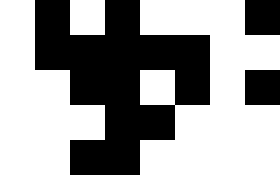[["white", "black", "white", "black", "white", "white", "white", "black"], ["white", "black", "black", "black", "black", "black", "white", "white"], ["white", "white", "black", "black", "white", "black", "white", "black"], ["white", "white", "white", "black", "black", "white", "white", "white"], ["white", "white", "black", "black", "white", "white", "white", "white"]]